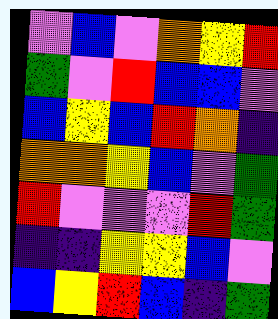[["violet", "blue", "violet", "orange", "yellow", "red"], ["green", "violet", "red", "blue", "blue", "violet"], ["blue", "yellow", "blue", "red", "orange", "indigo"], ["orange", "orange", "yellow", "blue", "violet", "green"], ["red", "violet", "violet", "violet", "red", "green"], ["indigo", "indigo", "yellow", "yellow", "blue", "violet"], ["blue", "yellow", "red", "blue", "indigo", "green"]]